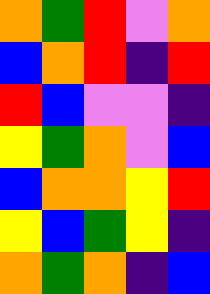[["orange", "green", "red", "violet", "orange"], ["blue", "orange", "red", "indigo", "red"], ["red", "blue", "violet", "violet", "indigo"], ["yellow", "green", "orange", "violet", "blue"], ["blue", "orange", "orange", "yellow", "red"], ["yellow", "blue", "green", "yellow", "indigo"], ["orange", "green", "orange", "indigo", "blue"]]